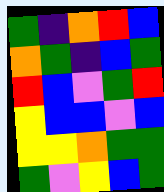[["green", "indigo", "orange", "red", "blue"], ["orange", "green", "indigo", "blue", "green"], ["red", "blue", "violet", "green", "red"], ["yellow", "blue", "blue", "violet", "blue"], ["yellow", "yellow", "orange", "green", "green"], ["green", "violet", "yellow", "blue", "green"]]